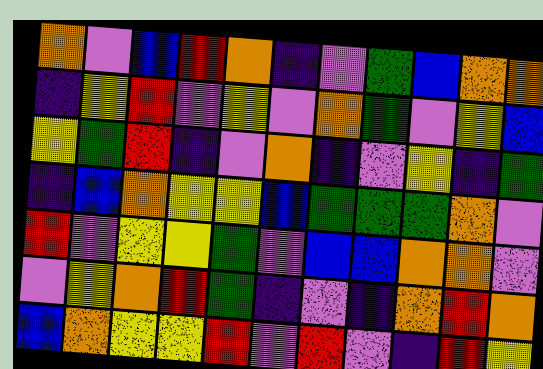[["orange", "violet", "blue", "red", "orange", "indigo", "violet", "green", "blue", "orange", "orange"], ["indigo", "yellow", "red", "violet", "yellow", "violet", "orange", "green", "violet", "yellow", "blue"], ["yellow", "green", "red", "indigo", "violet", "orange", "indigo", "violet", "yellow", "indigo", "green"], ["indigo", "blue", "orange", "yellow", "yellow", "blue", "green", "green", "green", "orange", "violet"], ["red", "violet", "yellow", "yellow", "green", "violet", "blue", "blue", "orange", "orange", "violet"], ["violet", "yellow", "orange", "red", "green", "indigo", "violet", "indigo", "orange", "red", "orange"], ["blue", "orange", "yellow", "yellow", "red", "violet", "red", "violet", "indigo", "red", "yellow"]]